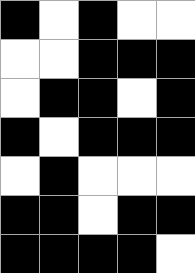[["black", "white", "black", "white", "white"], ["white", "white", "black", "black", "black"], ["white", "black", "black", "white", "black"], ["black", "white", "black", "black", "black"], ["white", "black", "white", "white", "white"], ["black", "black", "white", "black", "black"], ["black", "black", "black", "black", "white"]]